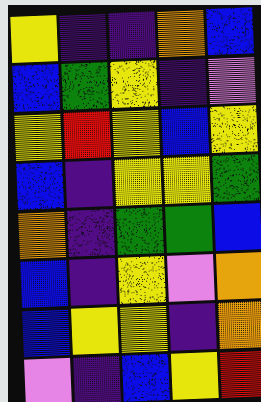[["yellow", "indigo", "indigo", "orange", "blue"], ["blue", "green", "yellow", "indigo", "violet"], ["yellow", "red", "yellow", "blue", "yellow"], ["blue", "indigo", "yellow", "yellow", "green"], ["orange", "indigo", "green", "green", "blue"], ["blue", "indigo", "yellow", "violet", "orange"], ["blue", "yellow", "yellow", "indigo", "orange"], ["violet", "indigo", "blue", "yellow", "red"]]